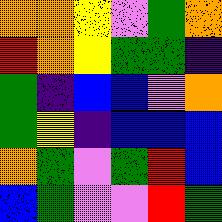[["orange", "orange", "yellow", "violet", "green", "orange"], ["red", "orange", "yellow", "green", "green", "indigo"], ["green", "indigo", "blue", "blue", "violet", "orange"], ["green", "yellow", "indigo", "blue", "blue", "blue"], ["orange", "green", "violet", "green", "red", "blue"], ["blue", "green", "violet", "violet", "red", "green"]]